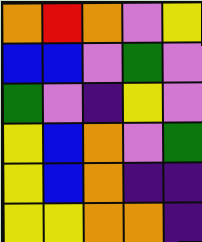[["orange", "red", "orange", "violet", "yellow"], ["blue", "blue", "violet", "green", "violet"], ["green", "violet", "indigo", "yellow", "violet"], ["yellow", "blue", "orange", "violet", "green"], ["yellow", "blue", "orange", "indigo", "indigo"], ["yellow", "yellow", "orange", "orange", "indigo"]]